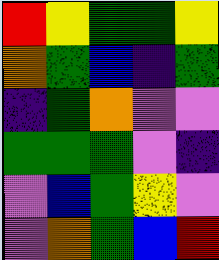[["red", "yellow", "green", "green", "yellow"], ["orange", "green", "blue", "indigo", "green"], ["indigo", "green", "orange", "violet", "violet"], ["green", "green", "green", "violet", "indigo"], ["violet", "blue", "green", "yellow", "violet"], ["violet", "orange", "green", "blue", "red"]]